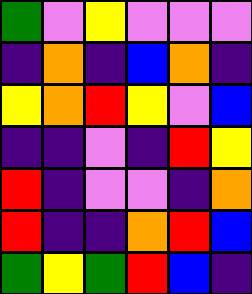[["green", "violet", "yellow", "violet", "violet", "violet"], ["indigo", "orange", "indigo", "blue", "orange", "indigo"], ["yellow", "orange", "red", "yellow", "violet", "blue"], ["indigo", "indigo", "violet", "indigo", "red", "yellow"], ["red", "indigo", "violet", "violet", "indigo", "orange"], ["red", "indigo", "indigo", "orange", "red", "blue"], ["green", "yellow", "green", "red", "blue", "indigo"]]